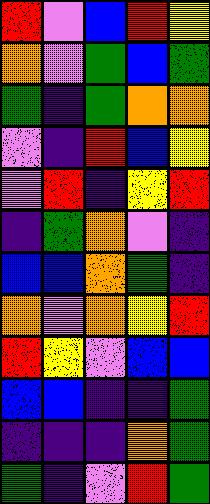[["red", "violet", "blue", "red", "yellow"], ["orange", "violet", "green", "blue", "green"], ["green", "indigo", "green", "orange", "orange"], ["violet", "indigo", "red", "blue", "yellow"], ["violet", "red", "indigo", "yellow", "red"], ["indigo", "green", "orange", "violet", "indigo"], ["blue", "blue", "orange", "green", "indigo"], ["orange", "violet", "orange", "yellow", "red"], ["red", "yellow", "violet", "blue", "blue"], ["blue", "blue", "indigo", "indigo", "green"], ["indigo", "indigo", "indigo", "orange", "green"], ["green", "indigo", "violet", "red", "green"]]